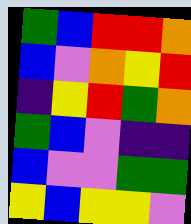[["green", "blue", "red", "red", "orange"], ["blue", "violet", "orange", "yellow", "red"], ["indigo", "yellow", "red", "green", "orange"], ["green", "blue", "violet", "indigo", "indigo"], ["blue", "violet", "violet", "green", "green"], ["yellow", "blue", "yellow", "yellow", "violet"]]